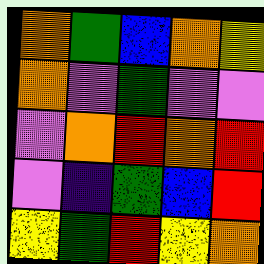[["orange", "green", "blue", "orange", "yellow"], ["orange", "violet", "green", "violet", "violet"], ["violet", "orange", "red", "orange", "red"], ["violet", "indigo", "green", "blue", "red"], ["yellow", "green", "red", "yellow", "orange"]]